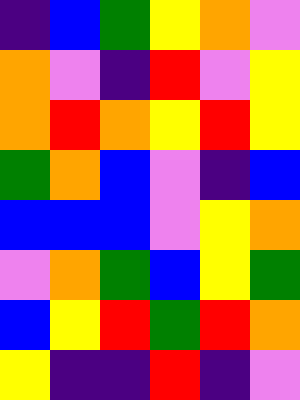[["indigo", "blue", "green", "yellow", "orange", "violet"], ["orange", "violet", "indigo", "red", "violet", "yellow"], ["orange", "red", "orange", "yellow", "red", "yellow"], ["green", "orange", "blue", "violet", "indigo", "blue"], ["blue", "blue", "blue", "violet", "yellow", "orange"], ["violet", "orange", "green", "blue", "yellow", "green"], ["blue", "yellow", "red", "green", "red", "orange"], ["yellow", "indigo", "indigo", "red", "indigo", "violet"]]